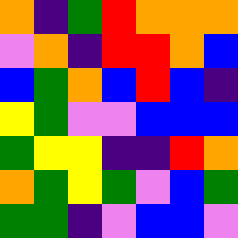[["orange", "indigo", "green", "red", "orange", "orange", "orange"], ["violet", "orange", "indigo", "red", "red", "orange", "blue"], ["blue", "green", "orange", "blue", "red", "blue", "indigo"], ["yellow", "green", "violet", "violet", "blue", "blue", "blue"], ["green", "yellow", "yellow", "indigo", "indigo", "red", "orange"], ["orange", "green", "yellow", "green", "violet", "blue", "green"], ["green", "green", "indigo", "violet", "blue", "blue", "violet"]]